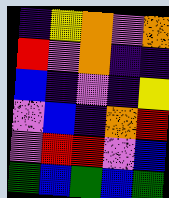[["indigo", "yellow", "orange", "violet", "orange"], ["red", "violet", "orange", "indigo", "indigo"], ["blue", "indigo", "violet", "indigo", "yellow"], ["violet", "blue", "indigo", "orange", "red"], ["violet", "red", "red", "violet", "blue"], ["green", "blue", "green", "blue", "green"]]